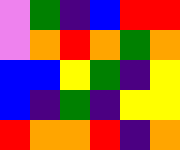[["violet", "green", "indigo", "blue", "red", "red"], ["violet", "orange", "red", "orange", "green", "orange"], ["blue", "blue", "yellow", "green", "indigo", "yellow"], ["blue", "indigo", "green", "indigo", "yellow", "yellow"], ["red", "orange", "orange", "red", "indigo", "orange"]]